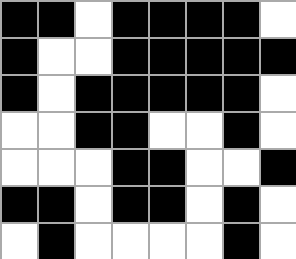[["black", "black", "white", "black", "black", "black", "black", "white"], ["black", "white", "white", "black", "black", "black", "black", "black"], ["black", "white", "black", "black", "black", "black", "black", "white"], ["white", "white", "black", "black", "white", "white", "black", "white"], ["white", "white", "white", "black", "black", "white", "white", "black"], ["black", "black", "white", "black", "black", "white", "black", "white"], ["white", "black", "white", "white", "white", "white", "black", "white"]]